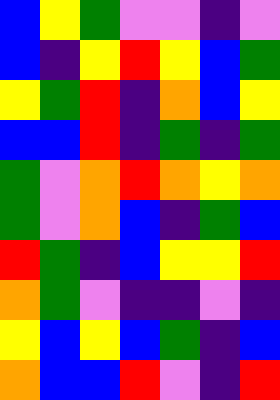[["blue", "yellow", "green", "violet", "violet", "indigo", "violet"], ["blue", "indigo", "yellow", "red", "yellow", "blue", "green"], ["yellow", "green", "red", "indigo", "orange", "blue", "yellow"], ["blue", "blue", "red", "indigo", "green", "indigo", "green"], ["green", "violet", "orange", "red", "orange", "yellow", "orange"], ["green", "violet", "orange", "blue", "indigo", "green", "blue"], ["red", "green", "indigo", "blue", "yellow", "yellow", "red"], ["orange", "green", "violet", "indigo", "indigo", "violet", "indigo"], ["yellow", "blue", "yellow", "blue", "green", "indigo", "blue"], ["orange", "blue", "blue", "red", "violet", "indigo", "red"]]